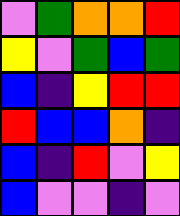[["violet", "green", "orange", "orange", "red"], ["yellow", "violet", "green", "blue", "green"], ["blue", "indigo", "yellow", "red", "red"], ["red", "blue", "blue", "orange", "indigo"], ["blue", "indigo", "red", "violet", "yellow"], ["blue", "violet", "violet", "indigo", "violet"]]